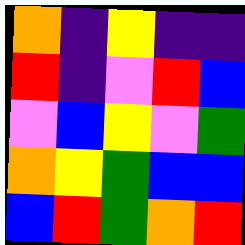[["orange", "indigo", "yellow", "indigo", "indigo"], ["red", "indigo", "violet", "red", "blue"], ["violet", "blue", "yellow", "violet", "green"], ["orange", "yellow", "green", "blue", "blue"], ["blue", "red", "green", "orange", "red"]]